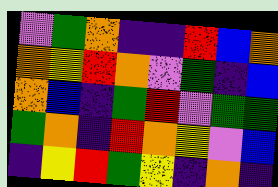[["violet", "green", "orange", "indigo", "indigo", "red", "blue", "orange"], ["orange", "yellow", "red", "orange", "violet", "green", "indigo", "blue"], ["orange", "blue", "indigo", "green", "red", "violet", "green", "green"], ["green", "orange", "indigo", "red", "orange", "yellow", "violet", "blue"], ["indigo", "yellow", "red", "green", "yellow", "indigo", "orange", "indigo"]]